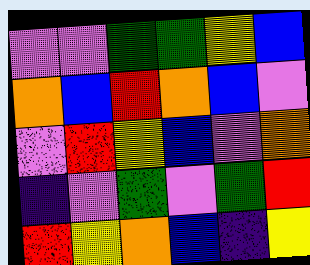[["violet", "violet", "green", "green", "yellow", "blue"], ["orange", "blue", "red", "orange", "blue", "violet"], ["violet", "red", "yellow", "blue", "violet", "orange"], ["indigo", "violet", "green", "violet", "green", "red"], ["red", "yellow", "orange", "blue", "indigo", "yellow"]]